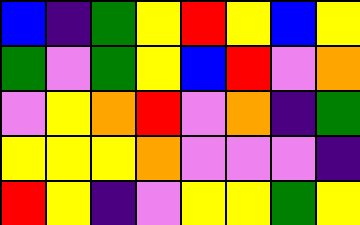[["blue", "indigo", "green", "yellow", "red", "yellow", "blue", "yellow"], ["green", "violet", "green", "yellow", "blue", "red", "violet", "orange"], ["violet", "yellow", "orange", "red", "violet", "orange", "indigo", "green"], ["yellow", "yellow", "yellow", "orange", "violet", "violet", "violet", "indigo"], ["red", "yellow", "indigo", "violet", "yellow", "yellow", "green", "yellow"]]